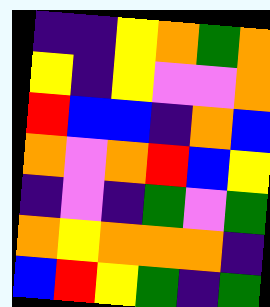[["indigo", "indigo", "yellow", "orange", "green", "orange"], ["yellow", "indigo", "yellow", "violet", "violet", "orange"], ["red", "blue", "blue", "indigo", "orange", "blue"], ["orange", "violet", "orange", "red", "blue", "yellow"], ["indigo", "violet", "indigo", "green", "violet", "green"], ["orange", "yellow", "orange", "orange", "orange", "indigo"], ["blue", "red", "yellow", "green", "indigo", "green"]]